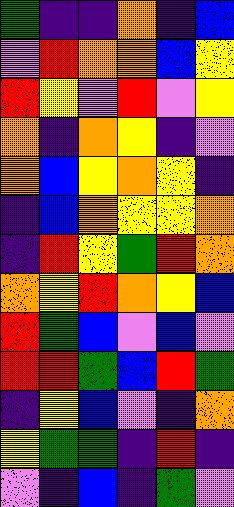[["green", "indigo", "indigo", "orange", "indigo", "blue"], ["violet", "red", "orange", "orange", "blue", "yellow"], ["red", "yellow", "violet", "red", "violet", "yellow"], ["orange", "indigo", "orange", "yellow", "indigo", "violet"], ["orange", "blue", "yellow", "orange", "yellow", "indigo"], ["indigo", "blue", "orange", "yellow", "yellow", "orange"], ["indigo", "red", "yellow", "green", "red", "orange"], ["orange", "yellow", "red", "orange", "yellow", "blue"], ["red", "green", "blue", "violet", "blue", "violet"], ["red", "red", "green", "blue", "red", "green"], ["indigo", "yellow", "blue", "violet", "indigo", "orange"], ["yellow", "green", "green", "indigo", "red", "indigo"], ["violet", "indigo", "blue", "indigo", "green", "violet"]]